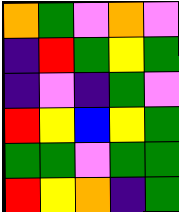[["orange", "green", "violet", "orange", "violet"], ["indigo", "red", "green", "yellow", "green"], ["indigo", "violet", "indigo", "green", "violet"], ["red", "yellow", "blue", "yellow", "green"], ["green", "green", "violet", "green", "green"], ["red", "yellow", "orange", "indigo", "green"]]